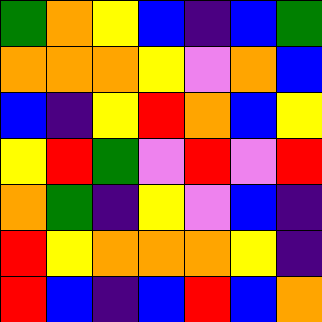[["green", "orange", "yellow", "blue", "indigo", "blue", "green"], ["orange", "orange", "orange", "yellow", "violet", "orange", "blue"], ["blue", "indigo", "yellow", "red", "orange", "blue", "yellow"], ["yellow", "red", "green", "violet", "red", "violet", "red"], ["orange", "green", "indigo", "yellow", "violet", "blue", "indigo"], ["red", "yellow", "orange", "orange", "orange", "yellow", "indigo"], ["red", "blue", "indigo", "blue", "red", "blue", "orange"]]